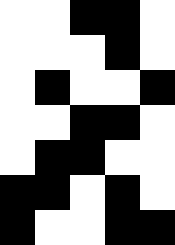[["white", "white", "black", "black", "white"], ["white", "white", "white", "black", "white"], ["white", "black", "white", "white", "black"], ["white", "white", "black", "black", "white"], ["white", "black", "black", "white", "white"], ["black", "black", "white", "black", "white"], ["black", "white", "white", "black", "black"]]